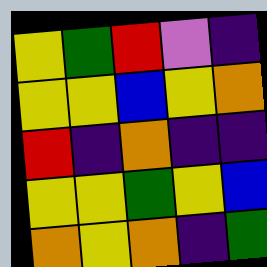[["yellow", "green", "red", "violet", "indigo"], ["yellow", "yellow", "blue", "yellow", "orange"], ["red", "indigo", "orange", "indigo", "indigo"], ["yellow", "yellow", "green", "yellow", "blue"], ["orange", "yellow", "orange", "indigo", "green"]]